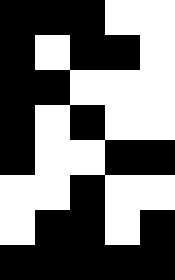[["black", "black", "black", "white", "white"], ["black", "white", "black", "black", "white"], ["black", "black", "white", "white", "white"], ["black", "white", "black", "white", "white"], ["black", "white", "white", "black", "black"], ["white", "white", "black", "white", "white"], ["white", "black", "black", "white", "black"], ["black", "black", "black", "black", "black"]]